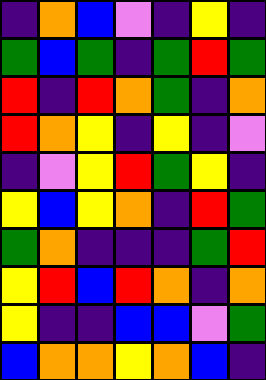[["indigo", "orange", "blue", "violet", "indigo", "yellow", "indigo"], ["green", "blue", "green", "indigo", "green", "red", "green"], ["red", "indigo", "red", "orange", "green", "indigo", "orange"], ["red", "orange", "yellow", "indigo", "yellow", "indigo", "violet"], ["indigo", "violet", "yellow", "red", "green", "yellow", "indigo"], ["yellow", "blue", "yellow", "orange", "indigo", "red", "green"], ["green", "orange", "indigo", "indigo", "indigo", "green", "red"], ["yellow", "red", "blue", "red", "orange", "indigo", "orange"], ["yellow", "indigo", "indigo", "blue", "blue", "violet", "green"], ["blue", "orange", "orange", "yellow", "orange", "blue", "indigo"]]